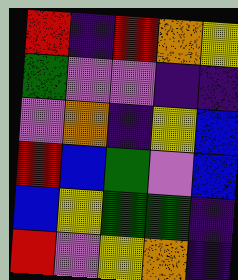[["red", "indigo", "red", "orange", "yellow"], ["green", "violet", "violet", "indigo", "indigo"], ["violet", "orange", "indigo", "yellow", "blue"], ["red", "blue", "green", "violet", "blue"], ["blue", "yellow", "green", "green", "indigo"], ["red", "violet", "yellow", "orange", "indigo"]]